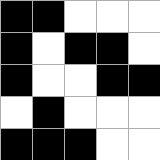[["black", "black", "white", "white", "white"], ["black", "white", "black", "black", "white"], ["black", "white", "white", "black", "black"], ["white", "black", "white", "white", "white"], ["black", "black", "black", "white", "white"]]